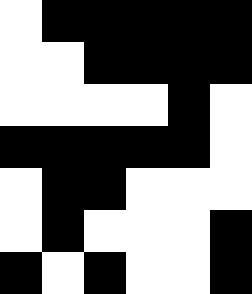[["white", "black", "black", "black", "black", "black"], ["white", "white", "black", "black", "black", "black"], ["white", "white", "white", "white", "black", "white"], ["black", "black", "black", "black", "black", "white"], ["white", "black", "black", "white", "white", "white"], ["white", "black", "white", "white", "white", "black"], ["black", "white", "black", "white", "white", "black"]]